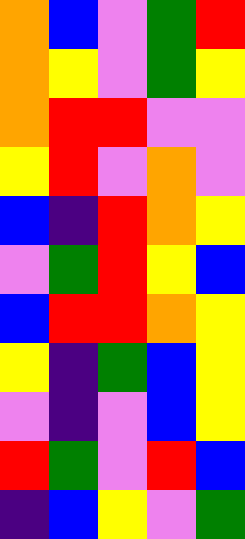[["orange", "blue", "violet", "green", "red"], ["orange", "yellow", "violet", "green", "yellow"], ["orange", "red", "red", "violet", "violet"], ["yellow", "red", "violet", "orange", "violet"], ["blue", "indigo", "red", "orange", "yellow"], ["violet", "green", "red", "yellow", "blue"], ["blue", "red", "red", "orange", "yellow"], ["yellow", "indigo", "green", "blue", "yellow"], ["violet", "indigo", "violet", "blue", "yellow"], ["red", "green", "violet", "red", "blue"], ["indigo", "blue", "yellow", "violet", "green"]]